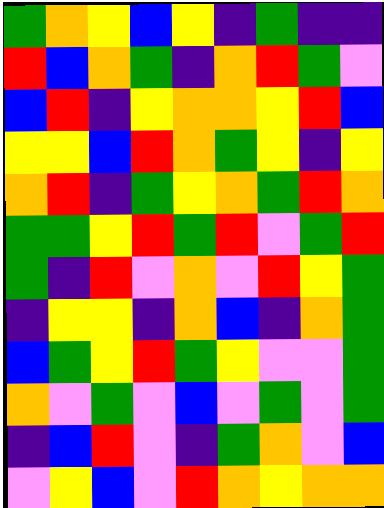[["green", "orange", "yellow", "blue", "yellow", "indigo", "green", "indigo", "indigo"], ["red", "blue", "orange", "green", "indigo", "orange", "red", "green", "violet"], ["blue", "red", "indigo", "yellow", "orange", "orange", "yellow", "red", "blue"], ["yellow", "yellow", "blue", "red", "orange", "green", "yellow", "indigo", "yellow"], ["orange", "red", "indigo", "green", "yellow", "orange", "green", "red", "orange"], ["green", "green", "yellow", "red", "green", "red", "violet", "green", "red"], ["green", "indigo", "red", "violet", "orange", "violet", "red", "yellow", "green"], ["indigo", "yellow", "yellow", "indigo", "orange", "blue", "indigo", "orange", "green"], ["blue", "green", "yellow", "red", "green", "yellow", "violet", "violet", "green"], ["orange", "violet", "green", "violet", "blue", "violet", "green", "violet", "green"], ["indigo", "blue", "red", "violet", "indigo", "green", "orange", "violet", "blue"], ["violet", "yellow", "blue", "violet", "red", "orange", "yellow", "orange", "orange"]]